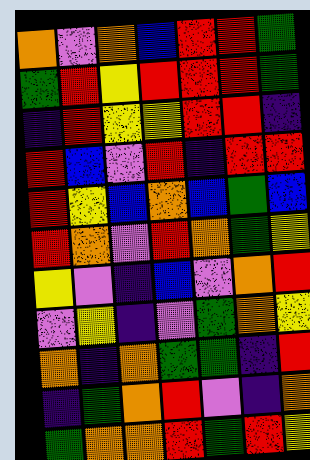[["orange", "violet", "orange", "blue", "red", "red", "green"], ["green", "red", "yellow", "red", "red", "red", "green"], ["indigo", "red", "yellow", "yellow", "red", "red", "indigo"], ["red", "blue", "violet", "red", "indigo", "red", "red"], ["red", "yellow", "blue", "orange", "blue", "green", "blue"], ["red", "orange", "violet", "red", "orange", "green", "yellow"], ["yellow", "violet", "indigo", "blue", "violet", "orange", "red"], ["violet", "yellow", "indigo", "violet", "green", "orange", "yellow"], ["orange", "indigo", "orange", "green", "green", "indigo", "red"], ["indigo", "green", "orange", "red", "violet", "indigo", "orange"], ["green", "orange", "orange", "red", "green", "red", "yellow"]]